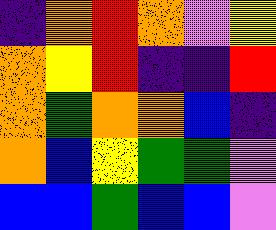[["indigo", "orange", "red", "orange", "violet", "yellow"], ["orange", "yellow", "red", "indigo", "indigo", "red"], ["orange", "green", "orange", "orange", "blue", "indigo"], ["orange", "blue", "yellow", "green", "green", "violet"], ["blue", "blue", "green", "blue", "blue", "violet"]]